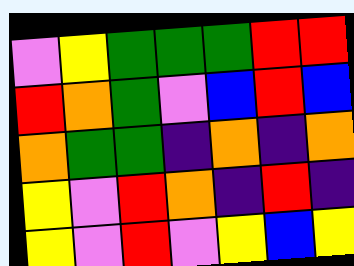[["violet", "yellow", "green", "green", "green", "red", "red"], ["red", "orange", "green", "violet", "blue", "red", "blue"], ["orange", "green", "green", "indigo", "orange", "indigo", "orange"], ["yellow", "violet", "red", "orange", "indigo", "red", "indigo"], ["yellow", "violet", "red", "violet", "yellow", "blue", "yellow"]]